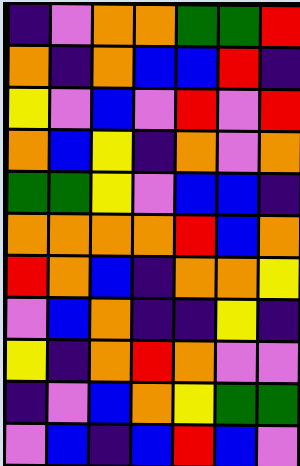[["indigo", "violet", "orange", "orange", "green", "green", "red"], ["orange", "indigo", "orange", "blue", "blue", "red", "indigo"], ["yellow", "violet", "blue", "violet", "red", "violet", "red"], ["orange", "blue", "yellow", "indigo", "orange", "violet", "orange"], ["green", "green", "yellow", "violet", "blue", "blue", "indigo"], ["orange", "orange", "orange", "orange", "red", "blue", "orange"], ["red", "orange", "blue", "indigo", "orange", "orange", "yellow"], ["violet", "blue", "orange", "indigo", "indigo", "yellow", "indigo"], ["yellow", "indigo", "orange", "red", "orange", "violet", "violet"], ["indigo", "violet", "blue", "orange", "yellow", "green", "green"], ["violet", "blue", "indigo", "blue", "red", "blue", "violet"]]